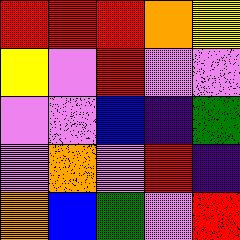[["red", "red", "red", "orange", "yellow"], ["yellow", "violet", "red", "violet", "violet"], ["violet", "violet", "blue", "indigo", "green"], ["violet", "orange", "violet", "red", "indigo"], ["orange", "blue", "green", "violet", "red"]]